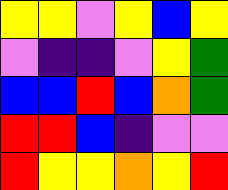[["yellow", "yellow", "violet", "yellow", "blue", "yellow"], ["violet", "indigo", "indigo", "violet", "yellow", "green"], ["blue", "blue", "red", "blue", "orange", "green"], ["red", "red", "blue", "indigo", "violet", "violet"], ["red", "yellow", "yellow", "orange", "yellow", "red"]]